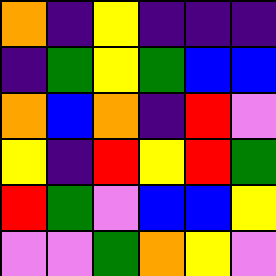[["orange", "indigo", "yellow", "indigo", "indigo", "indigo"], ["indigo", "green", "yellow", "green", "blue", "blue"], ["orange", "blue", "orange", "indigo", "red", "violet"], ["yellow", "indigo", "red", "yellow", "red", "green"], ["red", "green", "violet", "blue", "blue", "yellow"], ["violet", "violet", "green", "orange", "yellow", "violet"]]